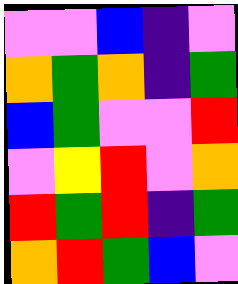[["violet", "violet", "blue", "indigo", "violet"], ["orange", "green", "orange", "indigo", "green"], ["blue", "green", "violet", "violet", "red"], ["violet", "yellow", "red", "violet", "orange"], ["red", "green", "red", "indigo", "green"], ["orange", "red", "green", "blue", "violet"]]